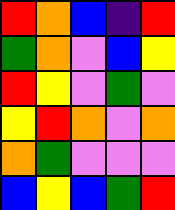[["red", "orange", "blue", "indigo", "red"], ["green", "orange", "violet", "blue", "yellow"], ["red", "yellow", "violet", "green", "violet"], ["yellow", "red", "orange", "violet", "orange"], ["orange", "green", "violet", "violet", "violet"], ["blue", "yellow", "blue", "green", "red"]]